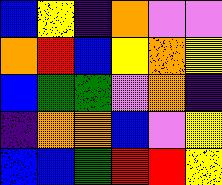[["blue", "yellow", "indigo", "orange", "violet", "violet"], ["orange", "red", "blue", "yellow", "orange", "yellow"], ["blue", "green", "green", "violet", "orange", "indigo"], ["indigo", "orange", "orange", "blue", "violet", "yellow"], ["blue", "blue", "green", "red", "red", "yellow"]]